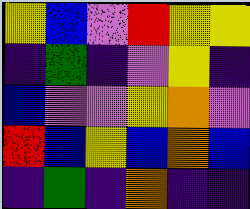[["yellow", "blue", "violet", "red", "yellow", "yellow"], ["indigo", "green", "indigo", "violet", "yellow", "indigo"], ["blue", "violet", "violet", "yellow", "orange", "violet"], ["red", "blue", "yellow", "blue", "orange", "blue"], ["indigo", "green", "indigo", "orange", "indigo", "indigo"]]